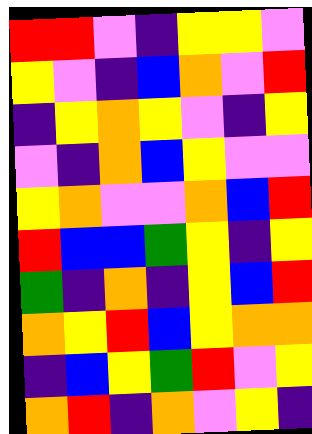[["red", "red", "violet", "indigo", "yellow", "yellow", "violet"], ["yellow", "violet", "indigo", "blue", "orange", "violet", "red"], ["indigo", "yellow", "orange", "yellow", "violet", "indigo", "yellow"], ["violet", "indigo", "orange", "blue", "yellow", "violet", "violet"], ["yellow", "orange", "violet", "violet", "orange", "blue", "red"], ["red", "blue", "blue", "green", "yellow", "indigo", "yellow"], ["green", "indigo", "orange", "indigo", "yellow", "blue", "red"], ["orange", "yellow", "red", "blue", "yellow", "orange", "orange"], ["indigo", "blue", "yellow", "green", "red", "violet", "yellow"], ["orange", "red", "indigo", "orange", "violet", "yellow", "indigo"]]